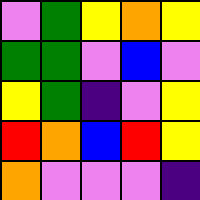[["violet", "green", "yellow", "orange", "yellow"], ["green", "green", "violet", "blue", "violet"], ["yellow", "green", "indigo", "violet", "yellow"], ["red", "orange", "blue", "red", "yellow"], ["orange", "violet", "violet", "violet", "indigo"]]